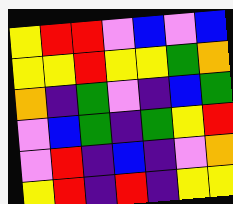[["yellow", "red", "red", "violet", "blue", "violet", "blue"], ["yellow", "yellow", "red", "yellow", "yellow", "green", "orange"], ["orange", "indigo", "green", "violet", "indigo", "blue", "green"], ["violet", "blue", "green", "indigo", "green", "yellow", "red"], ["violet", "red", "indigo", "blue", "indigo", "violet", "orange"], ["yellow", "red", "indigo", "red", "indigo", "yellow", "yellow"]]